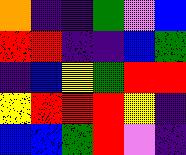[["orange", "indigo", "indigo", "green", "violet", "blue"], ["red", "red", "indigo", "indigo", "blue", "green"], ["indigo", "blue", "yellow", "green", "red", "red"], ["yellow", "red", "red", "red", "yellow", "indigo"], ["blue", "blue", "green", "red", "violet", "indigo"]]